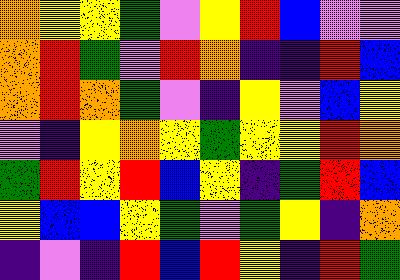[["orange", "yellow", "yellow", "green", "violet", "yellow", "red", "blue", "violet", "violet"], ["orange", "red", "green", "violet", "red", "orange", "indigo", "indigo", "red", "blue"], ["orange", "red", "orange", "green", "violet", "indigo", "yellow", "violet", "blue", "yellow"], ["violet", "indigo", "yellow", "orange", "yellow", "green", "yellow", "yellow", "red", "orange"], ["green", "red", "yellow", "red", "blue", "yellow", "indigo", "green", "red", "blue"], ["yellow", "blue", "blue", "yellow", "green", "violet", "green", "yellow", "indigo", "orange"], ["indigo", "violet", "indigo", "red", "blue", "red", "yellow", "indigo", "red", "green"]]